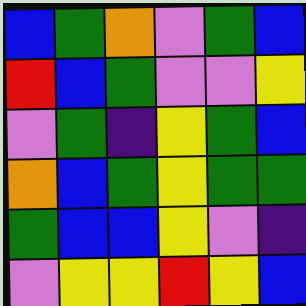[["blue", "green", "orange", "violet", "green", "blue"], ["red", "blue", "green", "violet", "violet", "yellow"], ["violet", "green", "indigo", "yellow", "green", "blue"], ["orange", "blue", "green", "yellow", "green", "green"], ["green", "blue", "blue", "yellow", "violet", "indigo"], ["violet", "yellow", "yellow", "red", "yellow", "blue"]]